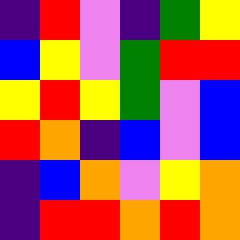[["indigo", "red", "violet", "indigo", "green", "yellow"], ["blue", "yellow", "violet", "green", "red", "red"], ["yellow", "red", "yellow", "green", "violet", "blue"], ["red", "orange", "indigo", "blue", "violet", "blue"], ["indigo", "blue", "orange", "violet", "yellow", "orange"], ["indigo", "red", "red", "orange", "red", "orange"]]